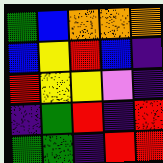[["green", "blue", "orange", "orange", "orange"], ["blue", "yellow", "red", "blue", "indigo"], ["red", "yellow", "yellow", "violet", "indigo"], ["indigo", "green", "red", "indigo", "red"], ["green", "green", "indigo", "red", "red"]]